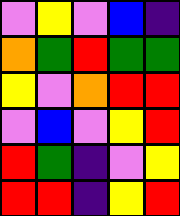[["violet", "yellow", "violet", "blue", "indigo"], ["orange", "green", "red", "green", "green"], ["yellow", "violet", "orange", "red", "red"], ["violet", "blue", "violet", "yellow", "red"], ["red", "green", "indigo", "violet", "yellow"], ["red", "red", "indigo", "yellow", "red"]]